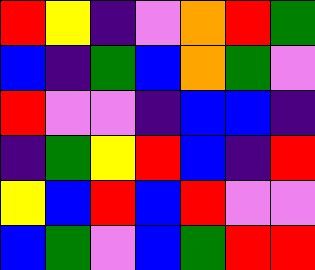[["red", "yellow", "indigo", "violet", "orange", "red", "green"], ["blue", "indigo", "green", "blue", "orange", "green", "violet"], ["red", "violet", "violet", "indigo", "blue", "blue", "indigo"], ["indigo", "green", "yellow", "red", "blue", "indigo", "red"], ["yellow", "blue", "red", "blue", "red", "violet", "violet"], ["blue", "green", "violet", "blue", "green", "red", "red"]]